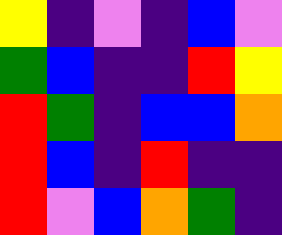[["yellow", "indigo", "violet", "indigo", "blue", "violet"], ["green", "blue", "indigo", "indigo", "red", "yellow"], ["red", "green", "indigo", "blue", "blue", "orange"], ["red", "blue", "indigo", "red", "indigo", "indigo"], ["red", "violet", "blue", "orange", "green", "indigo"]]